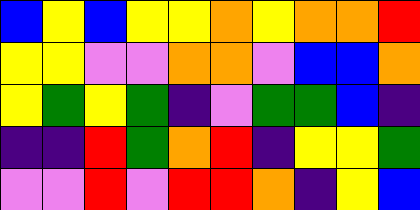[["blue", "yellow", "blue", "yellow", "yellow", "orange", "yellow", "orange", "orange", "red"], ["yellow", "yellow", "violet", "violet", "orange", "orange", "violet", "blue", "blue", "orange"], ["yellow", "green", "yellow", "green", "indigo", "violet", "green", "green", "blue", "indigo"], ["indigo", "indigo", "red", "green", "orange", "red", "indigo", "yellow", "yellow", "green"], ["violet", "violet", "red", "violet", "red", "red", "orange", "indigo", "yellow", "blue"]]